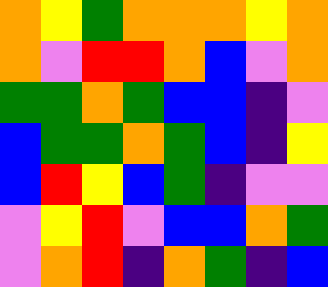[["orange", "yellow", "green", "orange", "orange", "orange", "yellow", "orange"], ["orange", "violet", "red", "red", "orange", "blue", "violet", "orange"], ["green", "green", "orange", "green", "blue", "blue", "indigo", "violet"], ["blue", "green", "green", "orange", "green", "blue", "indigo", "yellow"], ["blue", "red", "yellow", "blue", "green", "indigo", "violet", "violet"], ["violet", "yellow", "red", "violet", "blue", "blue", "orange", "green"], ["violet", "orange", "red", "indigo", "orange", "green", "indigo", "blue"]]